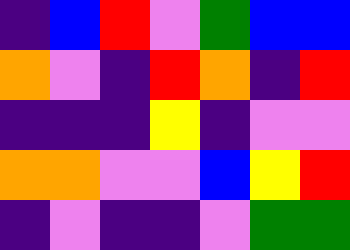[["indigo", "blue", "red", "violet", "green", "blue", "blue"], ["orange", "violet", "indigo", "red", "orange", "indigo", "red"], ["indigo", "indigo", "indigo", "yellow", "indigo", "violet", "violet"], ["orange", "orange", "violet", "violet", "blue", "yellow", "red"], ["indigo", "violet", "indigo", "indigo", "violet", "green", "green"]]